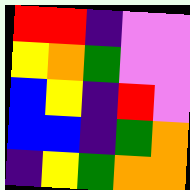[["red", "red", "indigo", "violet", "violet"], ["yellow", "orange", "green", "violet", "violet"], ["blue", "yellow", "indigo", "red", "violet"], ["blue", "blue", "indigo", "green", "orange"], ["indigo", "yellow", "green", "orange", "orange"]]